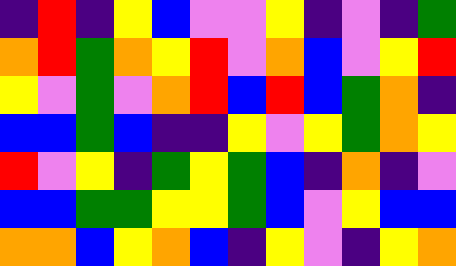[["indigo", "red", "indigo", "yellow", "blue", "violet", "violet", "yellow", "indigo", "violet", "indigo", "green"], ["orange", "red", "green", "orange", "yellow", "red", "violet", "orange", "blue", "violet", "yellow", "red"], ["yellow", "violet", "green", "violet", "orange", "red", "blue", "red", "blue", "green", "orange", "indigo"], ["blue", "blue", "green", "blue", "indigo", "indigo", "yellow", "violet", "yellow", "green", "orange", "yellow"], ["red", "violet", "yellow", "indigo", "green", "yellow", "green", "blue", "indigo", "orange", "indigo", "violet"], ["blue", "blue", "green", "green", "yellow", "yellow", "green", "blue", "violet", "yellow", "blue", "blue"], ["orange", "orange", "blue", "yellow", "orange", "blue", "indigo", "yellow", "violet", "indigo", "yellow", "orange"]]